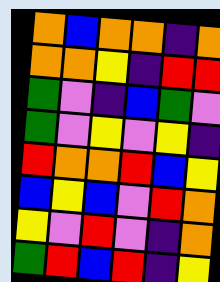[["orange", "blue", "orange", "orange", "indigo", "orange"], ["orange", "orange", "yellow", "indigo", "red", "red"], ["green", "violet", "indigo", "blue", "green", "violet"], ["green", "violet", "yellow", "violet", "yellow", "indigo"], ["red", "orange", "orange", "red", "blue", "yellow"], ["blue", "yellow", "blue", "violet", "red", "orange"], ["yellow", "violet", "red", "violet", "indigo", "orange"], ["green", "red", "blue", "red", "indigo", "yellow"]]